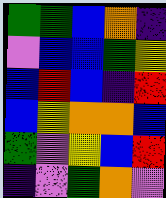[["green", "green", "blue", "orange", "indigo"], ["violet", "blue", "blue", "green", "yellow"], ["blue", "red", "blue", "indigo", "red"], ["blue", "yellow", "orange", "orange", "blue"], ["green", "violet", "yellow", "blue", "red"], ["indigo", "violet", "green", "orange", "violet"]]